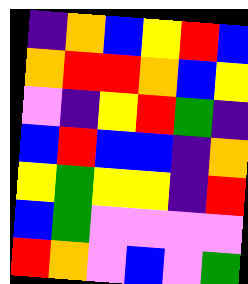[["indigo", "orange", "blue", "yellow", "red", "blue"], ["orange", "red", "red", "orange", "blue", "yellow"], ["violet", "indigo", "yellow", "red", "green", "indigo"], ["blue", "red", "blue", "blue", "indigo", "orange"], ["yellow", "green", "yellow", "yellow", "indigo", "red"], ["blue", "green", "violet", "violet", "violet", "violet"], ["red", "orange", "violet", "blue", "violet", "green"]]